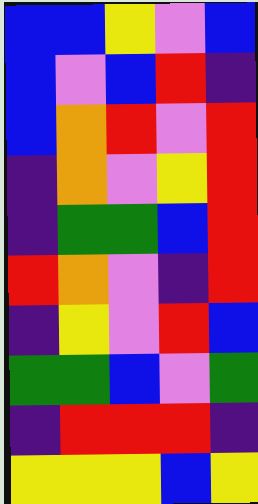[["blue", "blue", "yellow", "violet", "blue"], ["blue", "violet", "blue", "red", "indigo"], ["blue", "orange", "red", "violet", "red"], ["indigo", "orange", "violet", "yellow", "red"], ["indigo", "green", "green", "blue", "red"], ["red", "orange", "violet", "indigo", "red"], ["indigo", "yellow", "violet", "red", "blue"], ["green", "green", "blue", "violet", "green"], ["indigo", "red", "red", "red", "indigo"], ["yellow", "yellow", "yellow", "blue", "yellow"]]